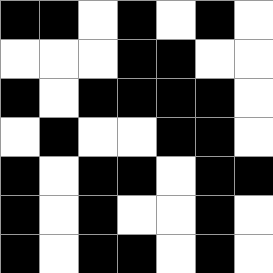[["black", "black", "white", "black", "white", "black", "white"], ["white", "white", "white", "black", "black", "white", "white"], ["black", "white", "black", "black", "black", "black", "white"], ["white", "black", "white", "white", "black", "black", "white"], ["black", "white", "black", "black", "white", "black", "black"], ["black", "white", "black", "white", "white", "black", "white"], ["black", "white", "black", "black", "white", "black", "white"]]